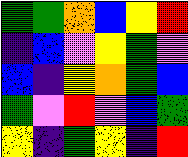[["green", "green", "orange", "blue", "yellow", "red"], ["indigo", "blue", "violet", "yellow", "green", "violet"], ["blue", "indigo", "yellow", "orange", "green", "blue"], ["green", "violet", "red", "violet", "blue", "green"], ["yellow", "indigo", "green", "yellow", "indigo", "red"]]